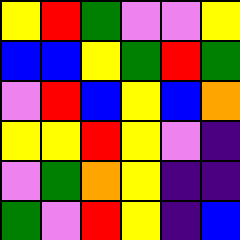[["yellow", "red", "green", "violet", "violet", "yellow"], ["blue", "blue", "yellow", "green", "red", "green"], ["violet", "red", "blue", "yellow", "blue", "orange"], ["yellow", "yellow", "red", "yellow", "violet", "indigo"], ["violet", "green", "orange", "yellow", "indigo", "indigo"], ["green", "violet", "red", "yellow", "indigo", "blue"]]